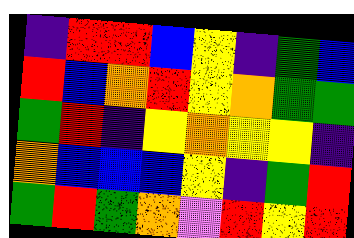[["indigo", "red", "red", "blue", "yellow", "indigo", "green", "blue"], ["red", "blue", "orange", "red", "yellow", "orange", "green", "green"], ["green", "red", "indigo", "yellow", "orange", "yellow", "yellow", "indigo"], ["orange", "blue", "blue", "blue", "yellow", "indigo", "green", "red"], ["green", "red", "green", "orange", "violet", "red", "yellow", "red"]]